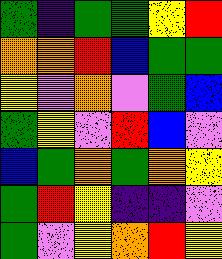[["green", "indigo", "green", "green", "yellow", "red"], ["orange", "orange", "red", "blue", "green", "green"], ["yellow", "violet", "orange", "violet", "green", "blue"], ["green", "yellow", "violet", "red", "blue", "violet"], ["blue", "green", "orange", "green", "orange", "yellow"], ["green", "red", "yellow", "indigo", "indigo", "violet"], ["green", "violet", "yellow", "orange", "red", "yellow"]]